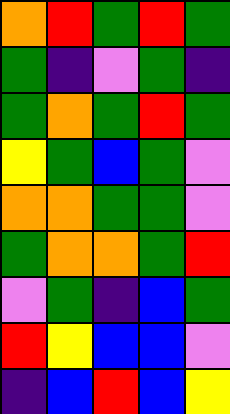[["orange", "red", "green", "red", "green"], ["green", "indigo", "violet", "green", "indigo"], ["green", "orange", "green", "red", "green"], ["yellow", "green", "blue", "green", "violet"], ["orange", "orange", "green", "green", "violet"], ["green", "orange", "orange", "green", "red"], ["violet", "green", "indigo", "blue", "green"], ["red", "yellow", "blue", "blue", "violet"], ["indigo", "blue", "red", "blue", "yellow"]]